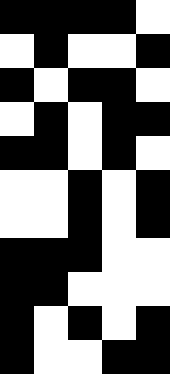[["black", "black", "black", "black", "white"], ["white", "black", "white", "white", "black"], ["black", "white", "black", "black", "white"], ["white", "black", "white", "black", "black"], ["black", "black", "white", "black", "white"], ["white", "white", "black", "white", "black"], ["white", "white", "black", "white", "black"], ["black", "black", "black", "white", "white"], ["black", "black", "white", "white", "white"], ["black", "white", "black", "white", "black"], ["black", "white", "white", "black", "black"]]